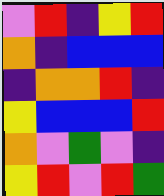[["violet", "red", "indigo", "yellow", "red"], ["orange", "indigo", "blue", "blue", "blue"], ["indigo", "orange", "orange", "red", "indigo"], ["yellow", "blue", "blue", "blue", "red"], ["orange", "violet", "green", "violet", "indigo"], ["yellow", "red", "violet", "red", "green"]]